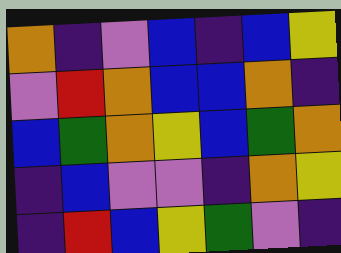[["orange", "indigo", "violet", "blue", "indigo", "blue", "yellow"], ["violet", "red", "orange", "blue", "blue", "orange", "indigo"], ["blue", "green", "orange", "yellow", "blue", "green", "orange"], ["indigo", "blue", "violet", "violet", "indigo", "orange", "yellow"], ["indigo", "red", "blue", "yellow", "green", "violet", "indigo"]]